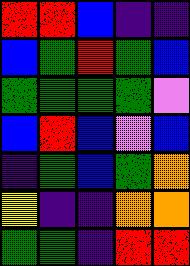[["red", "red", "blue", "indigo", "indigo"], ["blue", "green", "red", "green", "blue"], ["green", "green", "green", "green", "violet"], ["blue", "red", "blue", "violet", "blue"], ["indigo", "green", "blue", "green", "orange"], ["yellow", "indigo", "indigo", "orange", "orange"], ["green", "green", "indigo", "red", "red"]]